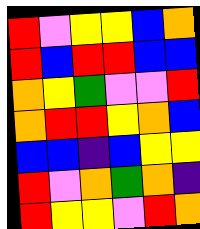[["red", "violet", "yellow", "yellow", "blue", "orange"], ["red", "blue", "red", "red", "blue", "blue"], ["orange", "yellow", "green", "violet", "violet", "red"], ["orange", "red", "red", "yellow", "orange", "blue"], ["blue", "blue", "indigo", "blue", "yellow", "yellow"], ["red", "violet", "orange", "green", "orange", "indigo"], ["red", "yellow", "yellow", "violet", "red", "orange"]]